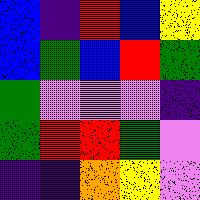[["blue", "indigo", "red", "blue", "yellow"], ["blue", "green", "blue", "red", "green"], ["green", "violet", "violet", "violet", "indigo"], ["green", "red", "red", "green", "violet"], ["indigo", "indigo", "orange", "yellow", "violet"]]